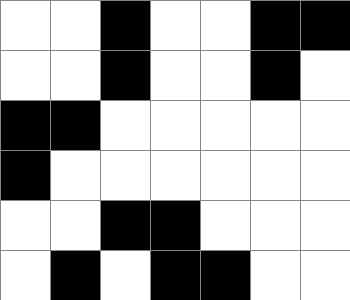[["white", "white", "black", "white", "white", "black", "black"], ["white", "white", "black", "white", "white", "black", "white"], ["black", "black", "white", "white", "white", "white", "white"], ["black", "white", "white", "white", "white", "white", "white"], ["white", "white", "black", "black", "white", "white", "white"], ["white", "black", "white", "black", "black", "white", "white"]]